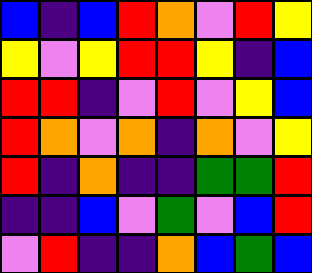[["blue", "indigo", "blue", "red", "orange", "violet", "red", "yellow"], ["yellow", "violet", "yellow", "red", "red", "yellow", "indigo", "blue"], ["red", "red", "indigo", "violet", "red", "violet", "yellow", "blue"], ["red", "orange", "violet", "orange", "indigo", "orange", "violet", "yellow"], ["red", "indigo", "orange", "indigo", "indigo", "green", "green", "red"], ["indigo", "indigo", "blue", "violet", "green", "violet", "blue", "red"], ["violet", "red", "indigo", "indigo", "orange", "blue", "green", "blue"]]